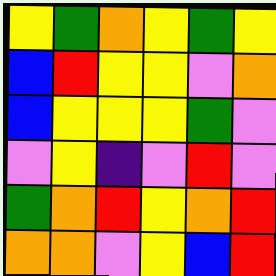[["yellow", "green", "orange", "yellow", "green", "yellow"], ["blue", "red", "yellow", "yellow", "violet", "orange"], ["blue", "yellow", "yellow", "yellow", "green", "violet"], ["violet", "yellow", "indigo", "violet", "red", "violet"], ["green", "orange", "red", "yellow", "orange", "red"], ["orange", "orange", "violet", "yellow", "blue", "red"]]